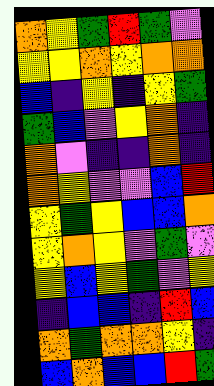[["orange", "yellow", "green", "red", "green", "violet"], ["yellow", "yellow", "orange", "yellow", "orange", "orange"], ["blue", "indigo", "yellow", "indigo", "yellow", "green"], ["green", "blue", "violet", "yellow", "orange", "indigo"], ["orange", "violet", "indigo", "indigo", "orange", "indigo"], ["orange", "yellow", "violet", "violet", "blue", "red"], ["yellow", "green", "yellow", "blue", "blue", "orange"], ["yellow", "orange", "yellow", "violet", "green", "violet"], ["yellow", "blue", "yellow", "green", "violet", "yellow"], ["indigo", "blue", "blue", "indigo", "red", "blue"], ["orange", "green", "orange", "orange", "yellow", "indigo"], ["blue", "orange", "blue", "blue", "red", "green"]]